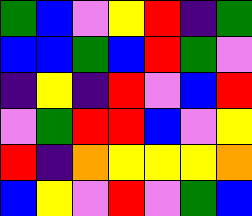[["green", "blue", "violet", "yellow", "red", "indigo", "green"], ["blue", "blue", "green", "blue", "red", "green", "violet"], ["indigo", "yellow", "indigo", "red", "violet", "blue", "red"], ["violet", "green", "red", "red", "blue", "violet", "yellow"], ["red", "indigo", "orange", "yellow", "yellow", "yellow", "orange"], ["blue", "yellow", "violet", "red", "violet", "green", "blue"]]